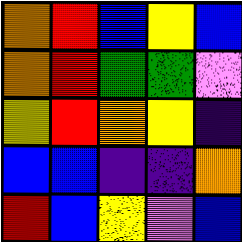[["orange", "red", "blue", "yellow", "blue"], ["orange", "red", "green", "green", "violet"], ["yellow", "red", "orange", "yellow", "indigo"], ["blue", "blue", "indigo", "indigo", "orange"], ["red", "blue", "yellow", "violet", "blue"]]